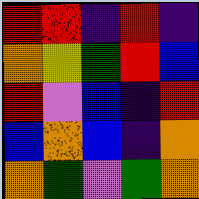[["red", "red", "indigo", "red", "indigo"], ["orange", "yellow", "green", "red", "blue"], ["red", "violet", "blue", "indigo", "red"], ["blue", "orange", "blue", "indigo", "orange"], ["orange", "green", "violet", "green", "orange"]]